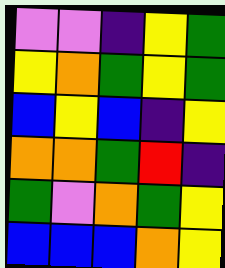[["violet", "violet", "indigo", "yellow", "green"], ["yellow", "orange", "green", "yellow", "green"], ["blue", "yellow", "blue", "indigo", "yellow"], ["orange", "orange", "green", "red", "indigo"], ["green", "violet", "orange", "green", "yellow"], ["blue", "blue", "blue", "orange", "yellow"]]